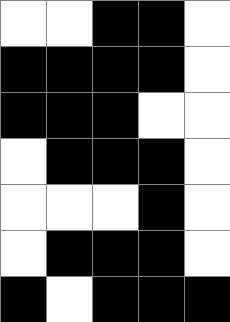[["white", "white", "black", "black", "white"], ["black", "black", "black", "black", "white"], ["black", "black", "black", "white", "white"], ["white", "black", "black", "black", "white"], ["white", "white", "white", "black", "white"], ["white", "black", "black", "black", "white"], ["black", "white", "black", "black", "black"]]